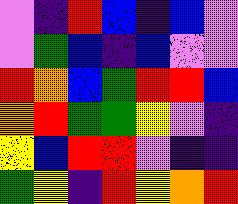[["violet", "indigo", "red", "blue", "indigo", "blue", "violet"], ["violet", "green", "blue", "indigo", "blue", "violet", "violet"], ["red", "orange", "blue", "green", "red", "red", "blue"], ["orange", "red", "green", "green", "yellow", "violet", "indigo"], ["yellow", "blue", "red", "red", "violet", "indigo", "indigo"], ["green", "yellow", "indigo", "red", "yellow", "orange", "red"]]